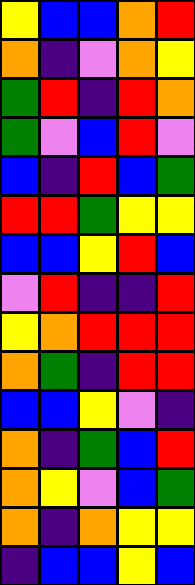[["yellow", "blue", "blue", "orange", "red"], ["orange", "indigo", "violet", "orange", "yellow"], ["green", "red", "indigo", "red", "orange"], ["green", "violet", "blue", "red", "violet"], ["blue", "indigo", "red", "blue", "green"], ["red", "red", "green", "yellow", "yellow"], ["blue", "blue", "yellow", "red", "blue"], ["violet", "red", "indigo", "indigo", "red"], ["yellow", "orange", "red", "red", "red"], ["orange", "green", "indigo", "red", "red"], ["blue", "blue", "yellow", "violet", "indigo"], ["orange", "indigo", "green", "blue", "red"], ["orange", "yellow", "violet", "blue", "green"], ["orange", "indigo", "orange", "yellow", "yellow"], ["indigo", "blue", "blue", "yellow", "blue"]]